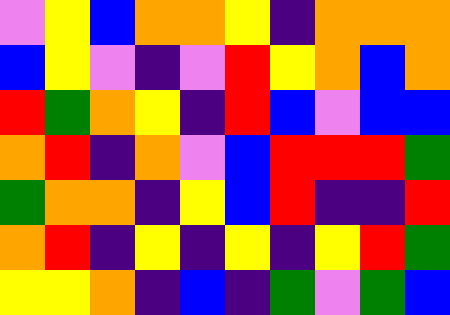[["violet", "yellow", "blue", "orange", "orange", "yellow", "indigo", "orange", "orange", "orange"], ["blue", "yellow", "violet", "indigo", "violet", "red", "yellow", "orange", "blue", "orange"], ["red", "green", "orange", "yellow", "indigo", "red", "blue", "violet", "blue", "blue"], ["orange", "red", "indigo", "orange", "violet", "blue", "red", "red", "red", "green"], ["green", "orange", "orange", "indigo", "yellow", "blue", "red", "indigo", "indigo", "red"], ["orange", "red", "indigo", "yellow", "indigo", "yellow", "indigo", "yellow", "red", "green"], ["yellow", "yellow", "orange", "indigo", "blue", "indigo", "green", "violet", "green", "blue"]]